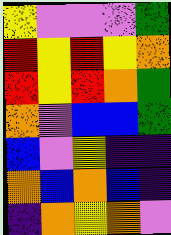[["yellow", "violet", "violet", "violet", "green"], ["red", "yellow", "red", "yellow", "orange"], ["red", "yellow", "red", "orange", "green"], ["orange", "violet", "blue", "blue", "green"], ["blue", "violet", "yellow", "indigo", "indigo"], ["orange", "blue", "orange", "blue", "indigo"], ["indigo", "orange", "yellow", "orange", "violet"]]